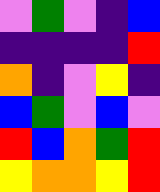[["violet", "green", "violet", "indigo", "blue"], ["indigo", "indigo", "indigo", "indigo", "red"], ["orange", "indigo", "violet", "yellow", "indigo"], ["blue", "green", "violet", "blue", "violet"], ["red", "blue", "orange", "green", "red"], ["yellow", "orange", "orange", "yellow", "red"]]